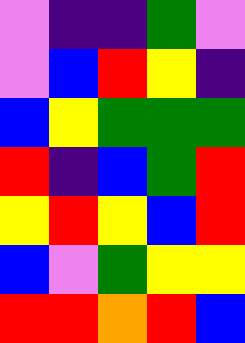[["violet", "indigo", "indigo", "green", "violet"], ["violet", "blue", "red", "yellow", "indigo"], ["blue", "yellow", "green", "green", "green"], ["red", "indigo", "blue", "green", "red"], ["yellow", "red", "yellow", "blue", "red"], ["blue", "violet", "green", "yellow", "yellow"], ["red", "red", "orange", "red", "blue"]]